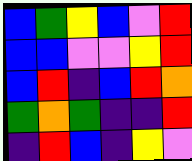[["blue", "green", "yellow", "blue", "violet", "red"], ["blue", "blue", "violet", "violet", "yellow", "red"], ["blue", "red", "indigo", "blue", "red", "orange"], ["green", "orange", "green", "indigo", "indigo", "red"], ["indigo", "red", "blue", "indigo", "yellow", "violet"]]